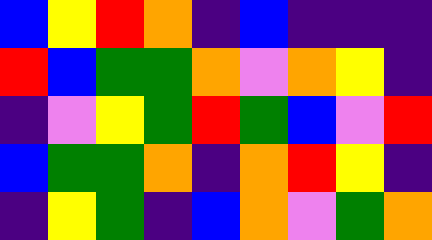[["blue", "yellow", "red", "orange", "indigo", "blue", "indigo", "indigo", "indigo"], ["red", "blue", "green", "green", "orange", "violet", "orange", "yellow", "indigo"], ["indigo", "violet", "yellow", "green", "red", "green", "blue", "violet", "red"], ["blue", "green", "green", "orange", "indigo", "orange", "red", "yellow", "indigo"], ["indigo", "yellow", "green", "indigo", "blue", "orange", "violet", "green", "orange"]]